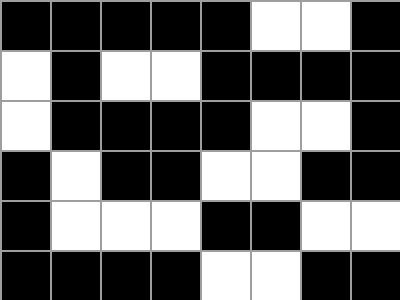[["black", "black", "black", "black", "black", "white", "white", "black"], ["white", "black", "white", "white", "black", "black", "black", "black"], ["white", "black", "black", "black", "black", "white", "white", "black"], ["black", "white", "black", "black", "white", "white", "black", "black"], ["black", "white", "white", "white", "black", "black", "white", "white"], ["black", "black", "black", "black", "white", "white", "black", "black"]]